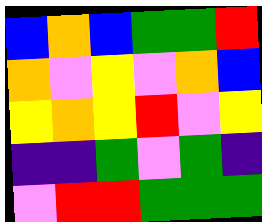[["blue", "orange", "blue", "green", "green", "red"], ["orange", "violet", "yellow", "violet", "orange", "blue"], ["yellow", "orange", "yellow", "red", "violet", "yellow"], ["indigo", "indigo", "green", "violet", "green", "indigo"], ["violet", "red", "red", "green", "green", "green"]]